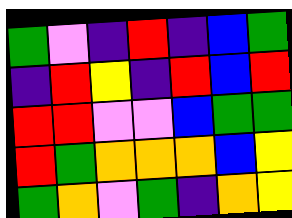[["green", "violet", "indigo", "red", "indigo", "blue", "green"], ["indigo", "red", "yellow", "indigo", "red", "blue", "red"], ["red", "red", "violet", "violet", "blue", "green", "green"], ["red", "green", "orange", "orange", "orange", "blue", "yellow"], ["green", "orange", "violet", "green", "indigo", "orange", "yellow"]]